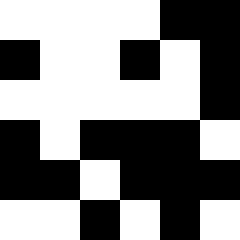[["white", "white", "white", "white", "black", "black"], ["black", "white", "white", "black", "white", "black"], ["white", "white", "white", "white", "white", "black"], ["black", "white", "black", "black", "black", "white"], ["black", "black", "white", "black", "black", "black"], ["white", "white", "black", "white", "black", "white"]]